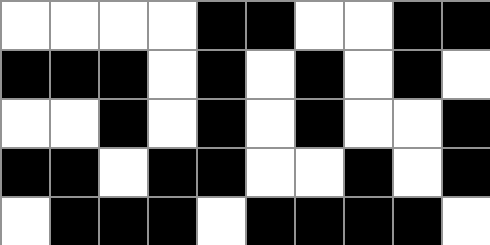[["white", "white", "white", "white", "black", "black", "white", "white", "black", "black"], ["black", "black", "black", "white", "black", "white", "black", "white", "black", "white"], ["white", "white", "black", "white", "black", "white", "black", "white", "white", "black"], ["black", "black", "white", "black", "black", "white", "white", "black", "white", "black"], ["white", "black", "black", "black", "white", "black", "black", "black", "black", "white"]]